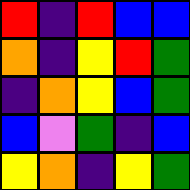[["red", "indigo", "red", "blue", "blue"], ["orange", "indigo", "yellow", "red", "green"], ["indigo", "orange", "yellow", "blue", "green"], ["blue", "violet", "green", "indigo", "blue"], ["yellow", "orange", "indigo", "yellow", "green"]]